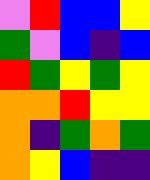[["violet", "red", "blue", "blue", "yellow"], ["green", "violet", "blue", "indigo", "blue"], ["red", "green", "yellow", "green", "yellow"], ["orange", "orange", "red", "yellow", "yellow"], ["orange", "indigo", "green", "orange", "green"], ["orange", "yellow", "blue", "indigo", "indigo"]]